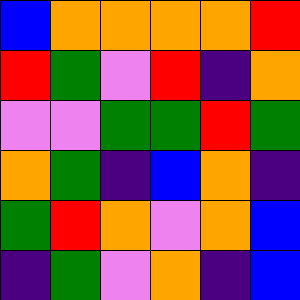[["blue", "orange", "orange", "orange", "orange", "red"], ["red", "green", "violet", "red", "indigo", "orange"], ["violet", "violet", "green", "green", "red", "green"], ["orange", "green", "indigo", "blue", "orange", "indigo"], ["green", "red", "orange", "violet", "orange", "blue"], ["indigo", "green", "violet", "orange", "indigo", "blue"]]